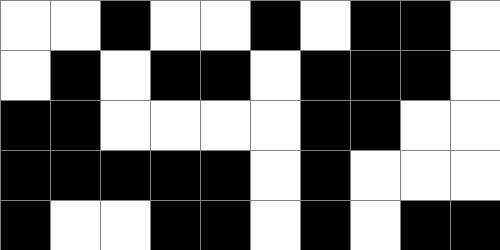[["white", "white", "black", "white", "white", "black", "white", "black", "black", "white"], ["white", "black", "white", "black", "black", "white", "black", "black", "black", "white"], ["black", "black", "white", "white", "white", "white", "black", "black", "white", "white"], ["black", "black", "black", "black", "black", "white", "black", "white", "white", "white"], ["black", "white", "white", "black", "black", "white", "black", "white", "black", "black"]]